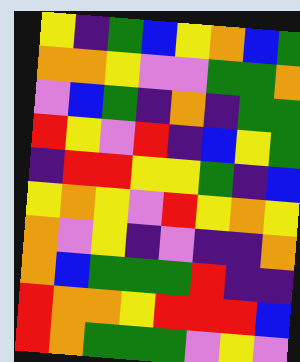[["yellow", "indigo", "green", "blue", "yellow", "orange", "blue", "green"], ["orange", "orange", "yellow", "violet", "violet", "green", "green", "orange"], ["violet", "blue", "green", "indigo", "orange", "indigo", "green", "green"], ["red", "yellow", "violet", "red", "indigo", "blue", "yellow", "green"], ["indigo", "red", "red", "yellow", "yellow", "green", "indigo", "blue"], ["yellow", "orange", "yellow", "violet", "red", "yellow", "orange", "yellow"], ["orange", "violet", "yellow", "indigo", "violet", "indigo", "indigo", "orange"], ["orange", "blue", "green", "green", "green", "red", "indigo", "indigo"], ["red", "orange", "orange", "yellow", "red", "red", "red", "blue"], ["red", "orange", "green", "green", "green", "violet", "yellow", "violet"]]